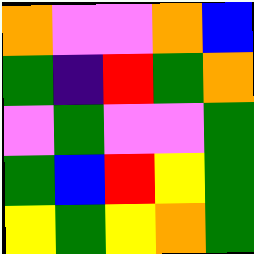[["orange", "violet", "violet", "orange", "blue"], ["green", "indigo", "red", "green", "orange"], ["violet", "green", "violet", "violet", "green"], ["green", "blue", "red", "yellow", "green"], ["yellow", "green", "yellow", "orange", "green"]]